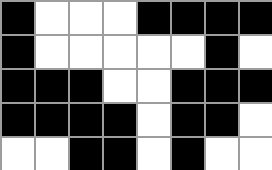[["black", "white", "white", "white", "black", "black", "black", "black"], ["black", "white", "white", "white", "white", "white", "black", "white"], ["black", "black", "black", "white", "white", "black", "black", "black"], ["black", "black", "black", "black", "white", "black", "black", "white"], ["white", "white", "black", "black", "white", "black", "white", "white"]]